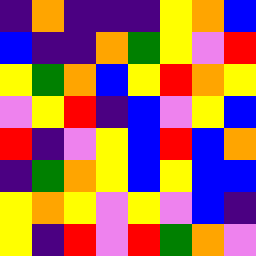[["indigo", "orange", "indigo", "indigo", "indigo", "yellow", "orange", "blue"], ["blue", "indigo", "indigo", "orange", "green", "yellow", "violet", "red"], ["yellow", "green", "orange", "blue", "yellow", "red", "orange", "yellow"], ["violet", "yellow", "red", "indigo", "blue", "violet", "yellow", "blue"], ["red", "indigo", "violet", "yellow", "blue", "red", "blue", "orange"], ["indigo", "green", "orange", "yellow", "blue", "yellow", "blue", "blue"], ["yellow", "orange", "yellow", "violet", "yellow", "violet", "blue", "indigo"], ["yellow", "indigo", "red", "violet", "red", "green", "orange", "violet"]]